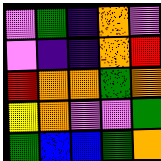[["violet", "green", "indigo", "orange", "violet"], ["violet", "indigo", "indigo", "orange", "red"], ["red", "orange", "orange", "green", "orange"], ["yellow", "orange", "violet", "violet", "green"], ["green", "blue", "blue", "green", "orange"]]